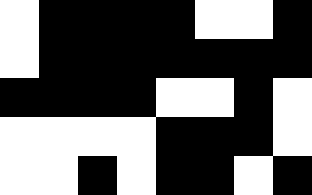[["white", "black", "black", "black", "black", "white", "white", "black"], ["white", "black", "black", "black", "black", "black", "black", "black"], ["black", "black", "black", "black", "white", "white", "black", "white"], ["white", "white", "white", "white", "black", "black", "black", "white"], ["white", "white", "black", "white", "black", "black", "white", "black"]]